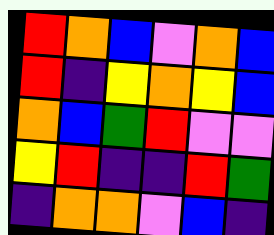[["red", "orange", "blue", "violet", "orange", "blue"], ["red", "indigo", "yellow", "orange", "yellow", "blue"], ["orange", "blue", "green", "red", "violet", "violet"], ["yellow", "red", "indigo", "indigo", "red", "green"], ["indigo", "orange", "orange", "violet", "blue", "indigo"]]